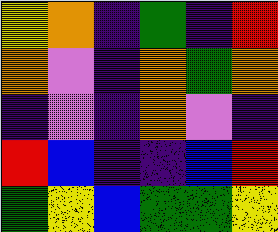[["yellow", "orange", "indigo", "green", "indigo", "red"], ["orange", "violet", "indigo", "orange", "green", "orange"], ["indigo", "violet", "indigo", "orange", "violet", "indigo"], ["red", "blue", "indigo", "indigo", "blue", "red"], ["green", "yellow", "blue", "green", "green", "yellow"]]